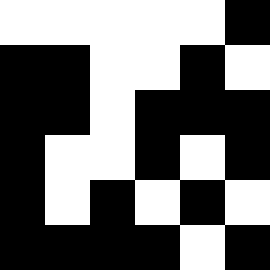[["white", "white", "white", "white", "white", "black"], ["black", "black", "white", "white", "black", "white"], ["black", "black", "white", "black", "black", "black"], ["black", "white", "white", "black", "white", "black"], ["black", "white", "black", "white", "black", "white"], ["black", "black", "black", "black", "white", "black"]]